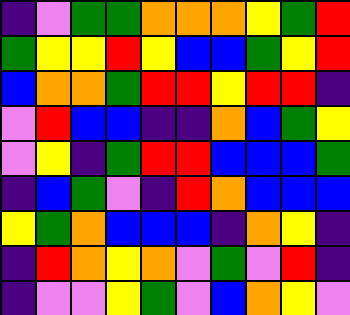[["indigo", "violet", "green", "green", "orange", "orange", "orange", "yellow", "green", "red"], ["green", "yellow", "yellow", "red", "yellow", "blue", "blue", "green", "yellow", "red"], ["blue", "orange", "orange", "green", "red", "red", "yellow", "red", "red", "indigo"], ["violet", "red", "blue", "blue", "indigo", "indigo", "orange", "blue", "green", "yellow"], ["violet", "yellow", "indigo", "green", "red", "red", "blue", "blue", "blue", "green"], ["indigo", "blue", "green", "violet", "indigo", "red", "orange", "blue", "blue", "blue"], ["yellow", "green", "orange", "blue", "blue", "blue", "indigo", "orange", "yellow", "indigo"], ["indigo", "red", "orange", "yellow", "orange", "violet", "green", "violet", "red", "indigo"], ["indigo", "violet", "violet", "yellow", "green", "violet", "blue", "orange", "yellow", "violet"]]